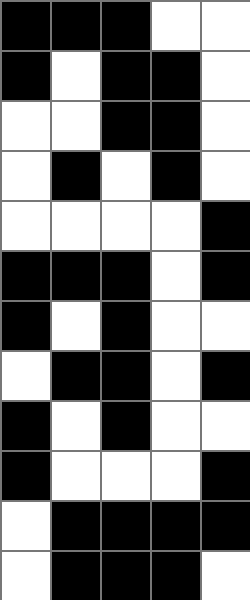[["black", "black", "black", "white", "white"], ["black", "white", "black", "black", "white"], ["white", "white", "black", "black", "white"], ["white", "black", "white", "black", "white"], ["white", "white", "white", "white", "black"], ["black", "black", "black", "white", "black"], ["black", "white", "black", "white", "white"], ["white", "black", "black", "white", "black"], ["black", "white", "black", "white", "white"], ["black", "white", "white", "white", "black"], ["white", "black", "black", "black", "black"], ["white", "black", "black", "black", "white"]]